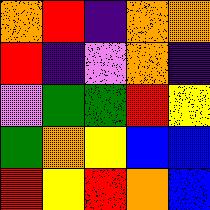[["orange", "red", "indigo", "orange", "orange"], ["red", "indigo", "violet", "orange", "indigo"], ["violet", "green", "green", "red", "yellow"], ["green", "orange", "yellow", "blue", "blue"], ["red", "yellow", "red", "orange", "blue"]]